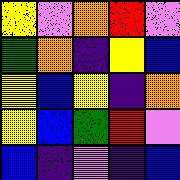[["yellow", "violet", "orange", "red", "violet"], ["green", "orange", "indigo", "yellow", "blue"], ["yellow", "blue", "yellow", "indigo", "orange"], ["yellow", "blue", "green", "red", "violet"], ["blue", "indigo", "violet", "indigo", "blue"]]